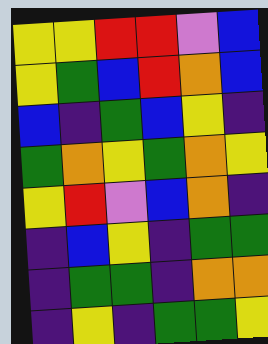[["yellow", "yellow", "red", "red", "violet", "blue"], ["yellow", "green", "blue", "red", "orange", "blue"], ["blue", "indigo", "green", "blue", "yellow", "indigo"], ["green", "orange", "yellow", "green", "orange", "yellow"], ["yellow", "red", "violet", "blue", "orange", "indigo"], ["indigo", "blue", "yellow", "indigo", "green", "green"], ["indigo", "green", "green", "indigo", "orange", "orange"], ["indigo", "yellow", "indigo", "green", "green", "yellow"]]